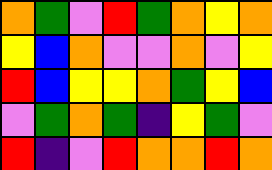[["orange", "green", "violet", "red", "green", "orange", "yellow", "orange"], ["yellow", "blue", "orange", "violet", "violet", "orange", "violet", "yellow"], ["red", "blue", "yellow", "yellow", "orange", "green", "yellow", "blue"], ["violet", "green", "orange", "green", "indigo", "yellow", "green", "violet"], ["red", "indigo", "violet", "red", "orange", "orange", "red", "orange"]]